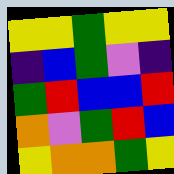[["yellow", "yellow", "green", "yellow", "yellow"], ["indigo", "blue", "green", "violet", "indigo"], ["green", "red", "blue", "blue", "red"], ["orange", "violet", "green", "red", "blue"], ["yellow", "orange", "orange", "green", "yellow"]]